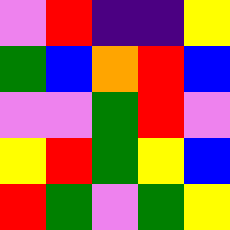[["violet", "red", "indigo", "indigo", "yellow"], ["green", "blue", "orange", "red", "blue"], ["violet", "violet", "green", "red", "violet"], ["yellow", "red", "green", "yellow", "blue"], ["red", "green", "violet", "green", "yellow"]]